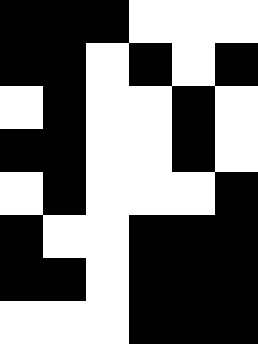[["black", "black", "black", "white", "white", "white"], ["black", "black", "white", "black", "white", "black"], ["white", "black", "white", "white", "black", "white"], ["black", "black", "white", "white", "black", "white"], ["white", "black", "white", "white", "white", "black"], ["black", "white", "white", "black", "black", "black"], ["black", "black", "white", "black", "black", "black"], ["white", "white", "white", "black", "black", "black"]]